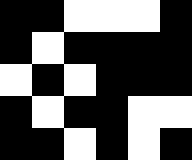[["black", "black", "white", "white", "white", "black"], ["black", "white", "black", "black", "black", "black"], ["white", "black", "white", "black", "black", "black"], ["black", "white", "black", "black", "white", "white"], ["black", "black", "white", "black", "white", "black"]]